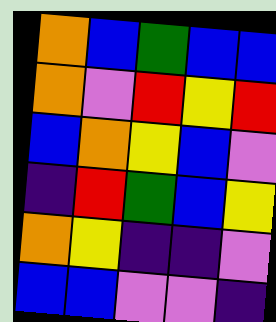[["orange", "blue", "green", "blue", "blue"], ["orange", "violet", "red", "yellow", "red"], ["blue", "orange", "yellow", "blue", "violet"], ["indigo", "red", "green", "blue", "yellow"], ["orange", "yellow", "indigo", "indigo", "violet"], ["blue", "blue", "violet", "violet", "indigo"]]